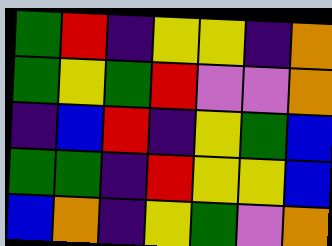[["green", "red", "indigo", "yellow", "yellow", "indigo", "orange"], ["green", "yellow", "green", "red", "violet", "violet", "orange"], ["indigo", "blue", "red", "indigo", "yellow", "green", "blue"], ["green", "green", "indigo", "red", "yellow", "yellow", "blue"], ["blue", "orange", "indigo", "yellow", "green", "violet", "orange"]]